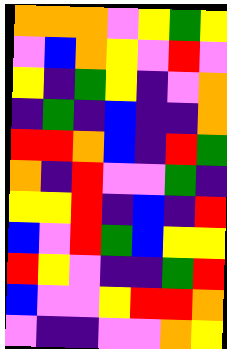[["orange", "orange", "orange", "violet", "yellow", "green", "yellow"], ["violet", "blue", "orange", "yellow", "violet", "red", "violet"], ["yellow", "indigo", "green", "yellow", "indigo", "violet", "orange"], ["indigo", "green", "indigo", "blue", "indigo", "indigo", "orange"], ["red", "red", "orange", "blue", "indigo", "red", "green"], ["orange", "indigo", "red", "violet", "violet", "green", "indigo"], ["yellow", "yellow", "red", "indigo", "blue", "indigo", "red"], ["blue", "violet", "red", "green", "blue", "yellow", "yellow"], ["red", "yellow", "violet", "indigo", "indigo", "green", "red"], ["blue", "violet", "violet", "yellow", "red", "red", "orange"], ["violet", "indigo", "indigo", "violet", "violet", "orange", "yellow"]]